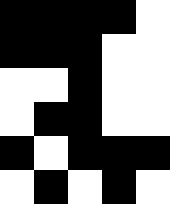[["black", "black", "black", "black", "white"], ["black", "black", "black", "white", "white"], ["white", "white", "black", "white", "white"], ["white", "black", "black", "white", "white"], ["black", "white", "black", "black", "black"], ["white", "black", "white", "black", "white"]]